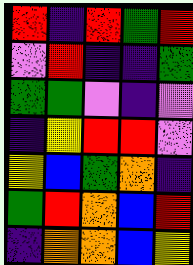[["red", "indigo", "red", "green", "red"], ["violet", "red", "indigo", "indigo", "green"], ["green", "green", "violet", "indigo", "violet"], ["indigo", "yellow", "red", "red", "violet"], ["yellow", "blue", "green", "orange", "indigo"], ["green", "red", "orange", "blue", "red"], ["indigo", "orange", "orange", "blue", "yellow"]]